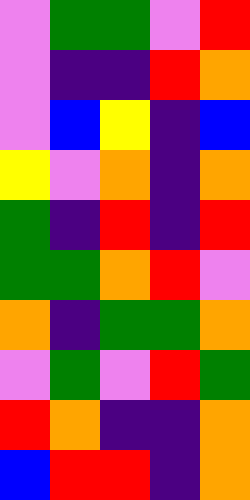[["violet", "green", "green", "violet", "red"], ["violet", "indigo", "indigo", "red", "orange"], ["violet", "blue", "yellow", "indigo", "blue"], ["yellow", "violet", "orange", "indigo", "orange"], ["green", "indigo", "red", "indigo", "red"], ["green", "green", "orange", "red", "violet"], ["orange", "indigo", "green", "green", "orange"], ["violet", "green", "violet", "red", "green"], ["red", "orange", "indigo", "indigo", "orange"], ["blue", "red", "red", "indigo", "orange"]]